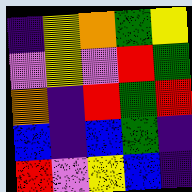[["indigo", "yellow", "orange", "green", "yellow"], ["violet", "yellow", "violet", "red", "green"], ["orange", "indigo", "red", "green", "red"], ["blue", "indigo", "blue", "green", "indigo"], ["red", "violet", "yellow", "blue", "indigo"]]